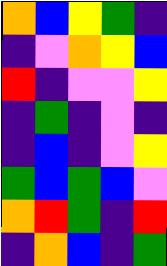[["orange", "blue", "yellow", "green", "indigo"], ["indigo", "violet", "orange", "yellow", "blue"], ["red", "indigo", "violet", "violet", "yellow"], ["indigo", "green", "indigo", "violet", "indigo"], ["indigo", "blue", "indigo", "violet", "yellow"], ["green", "blue", "green", "blue", "violet"], ["orange", "red", "green", "indigo", "red"], ["indigo", "orange", "blue", "indigo", "green"]]